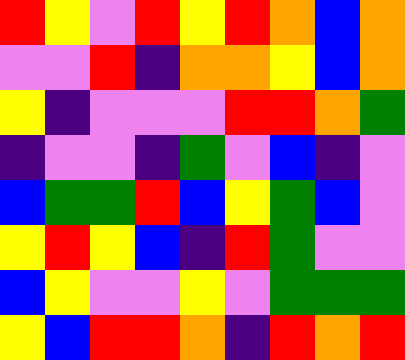[["red", "yellow", "violet", "red", "yellow", "red", "orange", "blue", "orange"], ["violet", "violet", "red", "indigo", "orange", "orange", "yellow", "blue", "orange"], ["yellow", "indigo", "violet", "violet", "violet", "red", "red", "orange", "green"], ["indigo", "violet", "violet", "indigo", "green", "violet", "blue", "indigo", "violet"], ["blue", "green", "green", "red", "blue", "yellow", "green", "blue", "violet"], ["yellow", "red", "yellow", "blue", "indigo", "red", "green", "violet", "violet"], ["blue", "yellow", "violet", "violet", "yellow", "violet", "green", "green", "green"], ["yellow", "blue", "red", "red", "orange", "indigo", "red", "orange", "red"]]